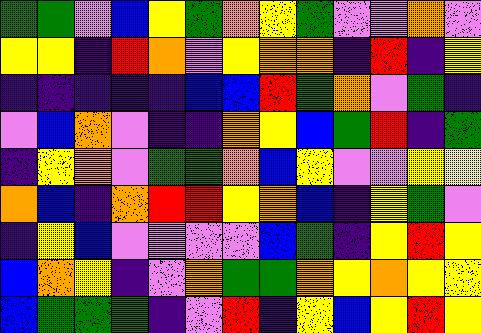[["green", "green", "violet", "blue", "yellow", "green", "orange", "yellow", "green", "violet", "violet", "orange", "violet"], ["yellow", "yellow", "indigo", "red", "orange", "violet", "yellow", "orange", "orange", "indigo", "red", "indigo", "yellow"], ["indigo", "indigo", "indigo", "indigo", "indigo", "blue", "blue", "red", "green", "orange", "violet", "green", "indigo"], ["violet", "blue", "orange", "violet", "indigo", "indigo", "orange", "yellow", "blue", "green", "red", "indigo", "green"], ["indigo", "yellow", "orange", "violet", "green", "green", "orange", "blue", "yellow", "violet", "violet", "yellow", "yellow"], ["orange", "blue", "indigo", "orange", "red", "red", "yellow", "orange", "blue", "indigo", "yellow", "green", "violet"], ["indigo", "yellow", "blue", "violet", "violet", "violet", "violet", "blue", "green", "indigo", "yellow", "red", "yellow"], ["blue", "orange", "yellow", "indigo", "violet", "orange", "green", "green", "orange", "yellow", "orange", "yellow", "yellow"], ["blue", "green", "green", "green", "indigo", "violet", "red", "indigo", "yellow", "blue", "yellow", "red", "yellow"]]